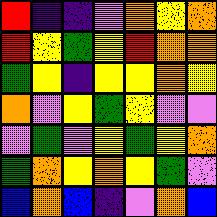[["red", "indigo", "indigo", "violet", "orange", "yellow", "orange"], ["red", "yellow", "green", "yellow", "red", "orange", "orange"], ["green", "yellow", "indigo", "yellow", "yellow", "orange", "yellow"], ["orange", "violet", "yellow", "green", "yellow", "violet", "violet"], ["violet", "green", "violet", "yellow", "green", "yellow", "orange"], ["green", "orange", "yellow", "orange", "yellow", "green", "violet"], ["blue", "orange", "blue", "indigo", "violet", "orange", "blue"]]